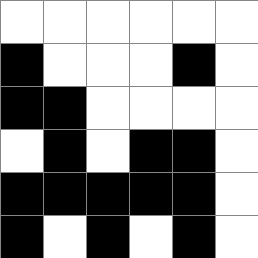[["white", "white", "white", "white", "white", "white"], ["black", "white", "white", "white", "black", "white"], ["black", "black", "white", "white", "white", "white"], ["white", "black", "white", "black", "black", "white"], ["black", "black", "black", "black", "black", "white"], ["black", "white", "black", "white", "black", "white"]]